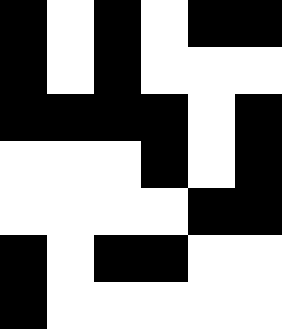[["black", "white", "black", "white", "black", "black"], ["black", "white", "black", "white", "white", "white"], ["black", "black", "black", "black", "white", "black"], ["white", "white", "white", "black", "white", "black"], ["white", "white", "white", "white", "black", "black"], ["black", "white", "black", "black", "white", "white"], ["black", "white", "white", "white", "white", "white"]]